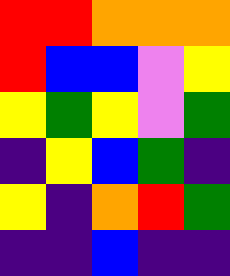[["red", "red", "orange", "orange", "orange"], ["red", "blue", "blue", "violet", "yellow"], ["yellow", "green", "yellow", "violet", "green"], ["indigo", "yellow", "blue", "green", "indigo"], ["yellow", "indigo", "orange", "red", "green"], ["indigo", "indigo", "blue", "indigo", "indigo"]]